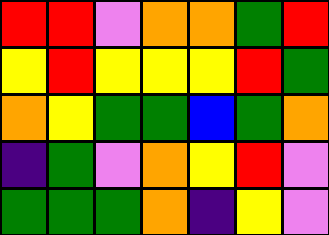[["red", "red", "violet", "orange", "orange", "green", "red"], ["yellow", "red", "yellow", "yellow", "yellow", "red", "green"], ["orange", "yellow", "green", "green", "blue", "green", "orange"], ["indigo", "green", "violet", "orange", "yellow", "red", "violet"], ["green", "green", "green", "orange", "indigo", "yellow", "violet"]]